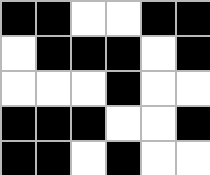[["black", "black", "white", "white", "black", "black"], ["white", "black", "black", "black", "white", "black"], ["white", "white", "white", "black", "white", "white"], ["black", "black", "black", "white", "white", "black"], ["black", "black", "white", "black", "white", "white"]]